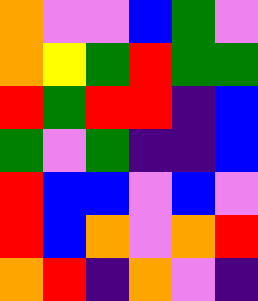[["orange", "violet", "violet", "blue", "green", "violet"], ["orange", "yellow", "green", "red", "green", "green"], ["red", "green", "red", "red", "indigo", "blue"], ["green", "violet", "green", "indigo", "indigo", "blue"], ["red", "blue", "blue", "violet", "blue", "violet"], ["red", "blue", "orange", "violet", "orange", "red"], ["orange", "red", "indigo", "orange", "violet", "indigo"]]